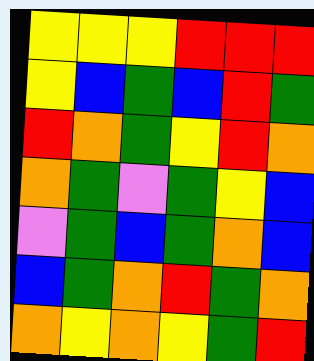[["yellow", "yellow", "yellow", "red", "red", "red"], ["yellow", "blue", "green", "blue", "red", "green"], ["red", "orange", "green", "yellow", "red", "orange"], ["orange", "green", "violet", "green", "yellow", "blue"], ["violet", "green", "blue", "green", "orange", "blue"], ["blue", "green", "orange", "red", "green", "orange"], ["orange", "yellow", "orange", "yellow", "green", "red"]]